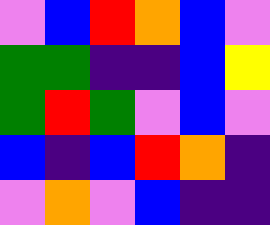[["violet", "blue", "red", "orange", "blue", "violet"], ["green", "green", "indigo", "indigo", "blue", "yellow"], ["green", "red", "green", "violet", "blue", "violet"], ["blue", "indigo", "blue", "red", "orange", "indigo"], ["violet", "orange", "violet", "blue", "indigo", "indigo"]]